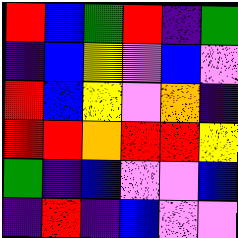[["red", "blue", "green", "red", "indigo", "green"], ["indigo", "blue", "yellow", "violet", "blue", "violet"], ["red", "blue", "yellow", "violet", "orange", "indigo"], ["red", "red", "orange", "red", "red", "yellow"], ["green", "indigo", "blue", "violet", "violet", "blue"], ["indigo", "red", "indigo", "blue", "violet", "violet"]]